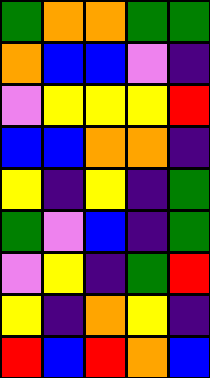[["green", "orange", "orange", "green", "green"], ["orange", "blue", "blue", "violet", "indigo"], ["violet", "yellow", "yellow", "yellow", "red"], ["blue", "blue", "orange", "orange", "indigo"], ["yellow", "indigo", "yellow", "indigo", "green"], ["green", "violet", "blue", "indigo", "green"], ["violet", "yellow", "indigo", "green", "red"], ["yellow", "indigo", "orange", "yellow", "indigo"], ["red", "blue", "red", "orange", "blue"]]